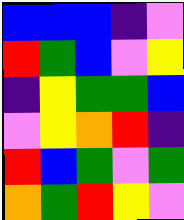[["blue", "blue", "blue", "indigo", "violet"], ["red", "green", "blue", "violet", "yellow"], ["indigo", "yellow", "green", "green", "blue"], ["violet", "yellow", "orange", "red", "indigo"], ["red", "blue", "green", "violet", "green"], ["orange", "green", "red", "yellow", "violet"]]